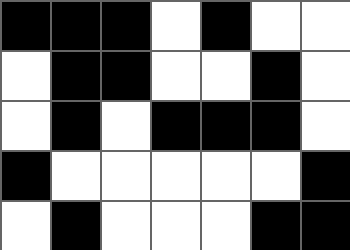[["black", "black", "black", "white", "black", "white", "white"], ["white", "black", "black", "white", "white", "black", "white"], ["white", "black", "white", "black", "black", "black", "white"], ["black", "white", "white", "white", "white", "white", "black"], ["white", "black", "white", "white", "white", "black", "black"]]